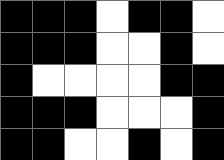[["black", "black", "black", "white", "black", "black", "white"], ["black", "black", "black", "white", "white", "black", "white"], ["black", "white", "white", "white", "white", "black", "black"], ["black", "black", "black", "white", "white", "white", "black"], ["black", "black", "white", "white", "black", "white", "black"]]